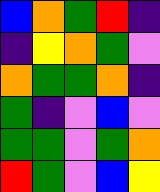[["blue", "orange", "green", "red", "indigo"], ["indigo", "yellow", "orange", "green", "violet"], ["orange", "green", "green", "orange", "indigo"], ["green", "indigo", "violet", "blue", "violet"], ["green", "green", "violet", "green", "orange"], ["red", "green", "violet", "blue", "yellow"]]